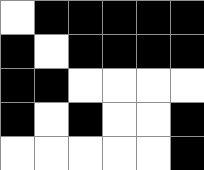[["white", "black", "black", "black", "black", "black"], ["black", "white", "black", "black", "black", "black"], ["black", "black", "white", "white", "white", "white"], ["black", "white", "black", "white", "white", "black"], ["white", "white", "white", "white", "white", "black"]]